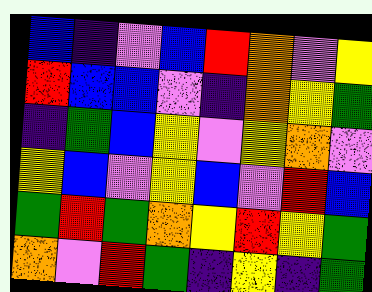[["blue", "indigo", "violet", "blue", "red", "orange", "violet", "yellow"], ["red", "blue", "blue", "violet", "indigo", "orange", "yellow", "green"], ["indigo", "green", "blue", "yellow", "violet", "yellow", "orange", "violet"], ["yellow", "blue", "violet", "yellow", "blue", "violet", "red", "blue"], ["green", "red", "green", "orange", "yellow", "red", "yellow", "green"], ["orange", "violet", "red", "green", "indigo", "yellow", "indigo", "green"]]